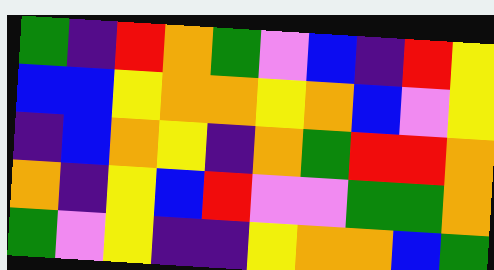[["green", "indigo", "red", "orange", "green", "violet", "blue", "indigo", "red", "yellow"], ["blue", "blue", "yellow", "orange", "orange", "yellow", "orange", "blue", "violet", "yellow"], ["indigo", "blue", "orange", "yellow", "indigo", "orange", "green", "red", "red", "orange"], ["orange", "indigo", "yellow", "blue", "red", "violet", "violet", "green", "green", "orange"], ["green", "violet", "yellow", "indigo", "indigo", "yellow", "orange", "orange", "blue", "green"]]